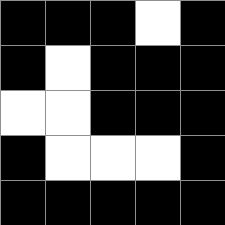[["black", "black", "black", "white", "black"], ["black", "white", "black", "black", "black"], ["white", "white", "black", "black", "black"], ["black", "white", "white", "white", "black"], ["black", "black", "black", "black", "black"]]